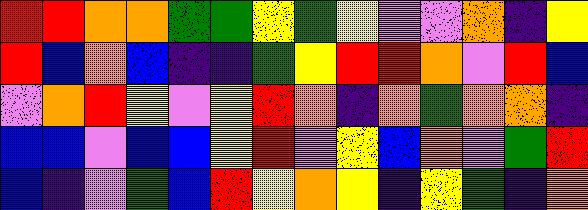[["red", "red", "orange", "orange", "green", "green", "yellow", "green", "yellow", "violet", "violet", "orange", "indigo", "yellow"], ["red", "blue", "orange", "blue", "indigo", "indigo", "green", "yellow", "red", "red", "orange", "violet", "red", "blue"], ["violet", "orange", "red", "yellow", "violet", "yellow", "red", "orange", "indigo", "orange", "green", "orange", "orange", "indigo"], ["blue", "blue", "violet", "blue", "blue", "yellow", "red", "violet", "yellow", "blue", "orange", "violet", "green", "red"], ["blue", "indigo", "violet", "green", "blue", "red", "yellow", "orange", "yellow", "indigo", "yellow", "green", "indigo", "orange"]]